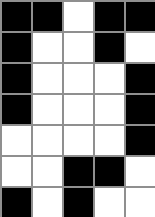[["black", "black", "white", "black", "black"], ["black", "white", "white", "black", "white"], ["black", "white", "white", "white", "black"], ["black", "white", "white", "white", "black"], ["white", "white", "white", "white", "black"], ["white", "white", "black", "black", "white"], ["black", "white", "black", "white", "white"]]